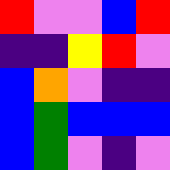[["red", "violet", "violet", "blue", "red"], ["indigo", "indigo", "yellow", "red", "violet"], ["blue", "orange", "violet", "indigo", "indigo"], ["blue", "green", "blue", "blue", "blue"], ["blue", "green", "violet", "indigo", "violet"]]